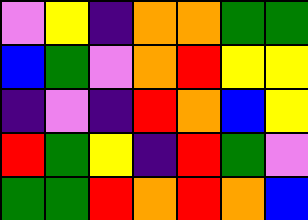[["violet", "yellow", "indigo", "orange", "orange", "green", "green"], ["blue", "green", "violet", "orange", "red", "yellow", "yellow"], ["indigo", "violet", "indigo", "red", "orange", "blue", "yellow"], ["red", "green", "yellow", "indigo", "red", "green", "violet"], ["green", "green", "red", "orange", "red", "orange", "blue"]]